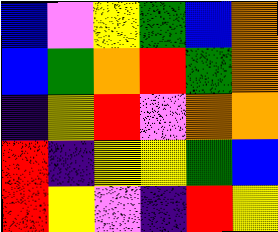[["blue", "violet", "yellow", "green", "blue", "orange"], ["blue", "green", "orange", "red", "green", "orange"], ["indigo", "yellow", "red", "violet", "orange", "orange"], ["red", "indigo", "yellow", "yellow", "green", "blue"], ["red", "yellow", "violet", "indigo", "red", "yellow"]]